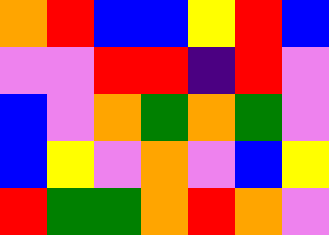[["orange", "red", "blue", "blue", "yellow", "red", "blue"], ["violet", "violet", "red", "red", "indigo", "red", "violet"], ["blue", "violet", "orange", "green", "orange", "green", "violet"], ["blue", "yellow", "violet", "orange", "violet", "blue", "yellow"], ["red", "green", "green", "orange", "red", "orange", "violet"]]